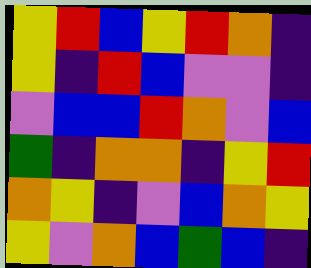[["yellow", "red", "blue", "yellow", "red", "orange", "indigo"], ["yellow", "indigo", "red", "blue", "violet", "violet", "indigo"], ["violet", "blue", "blue", "red", "orange", "violet", "blue"], ["green", "indigo", "orange", "orange", "indigo", "yellow", "red"], ["orange", "yellow", "indigo", "violet", "blue", "orange", "yellow"], ["yellow", "violet", "orange", "blue", "green", "blue", "indigo"]]